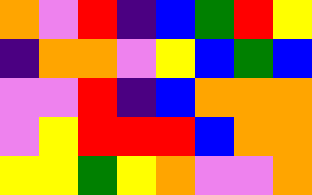[["orange", "violet", "red", "indigo", "blue", "green", "red", "yellow"], ["indigo", "orange", "orange", "violet", "yellow", "blue", "green", "blue"], ["violet", "violet", "red", "indigo", "blue", "orange", "orange", "orange"], ["violet", "yellow", "red", "red", "red", "blue", "orange", "orange"], ["yellow", "yellow", "green", "yellow", "orange", "violet", "violet", "orange"]]